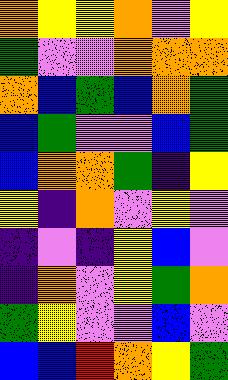[["orange", "yellow", "yellow", "orange", "violet", "yellow"], ["green", "violet", "violet", "orange", "orange", "orange"], ["orange", "blue", "green", "blue", "orange", "green"], ["blue", "green", "violet", "violet", "blue", "green"], ["blue", "orange", "orange", "green", "indigo", "yellow"], ["yellow", "indigo", "orange", "violet", "yellow", "violet"], ["indigo", "violet", "indigo", "yellow", "blue", "violet"], ["indigo", "orange", "violet", "yellow", "green", "orange"], ["green", "yellow", "violet", "violet", "blue", "violet"], ["blue", "blue", "red", "orange", "yellow", "green"]]